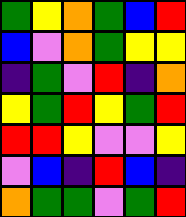[["green", "yellow", "orange", "green", "blue", "red"], ["blue", "violet", "orange", "green", "yellow", "yellow"], ["indigo", "green", "violet", "red", "indigo", "orange"], ["yellow", "green", "red", "yellow", "green", "red"], ["red", "red", "yellow", "violet", "violet", "yellow"], ["violet", "blue", "indigo", "red", "blue", "indigo"], ["orange", "green", "green", "violet", "green", "red"]]